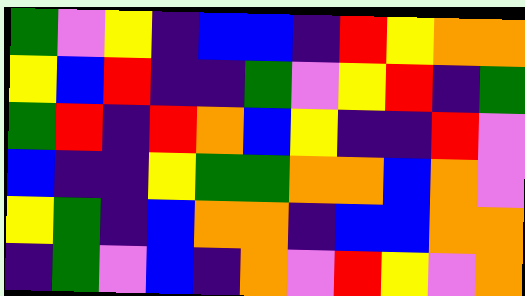[["green", "violet", "yellow", "indigo", "blue", "blue", "indigo", "red", "yellow", "orange", "orange"], ["yellow", "blue", "red", "indigo", "indigo", "green", "violet", "yellow", "red", "indigo", "green"], ["green", "red", "indigo", "red", "orange", "blue", "yellow", "indigo", "indigo", "red", "violet"], ["blue", "indigo", "indigo", "yellow", "green", "green", "orange", "orange", "blue", "orange", "violet"], ["yellow", "green", "indigo", "blue", "orange", "orange", "indigo", "blue", "blue", "orange", "orange"], ["indigo", "green", "violet", "blue", "indigo", "orange", "violet", "red", "yellow", "violet", "orange"]]